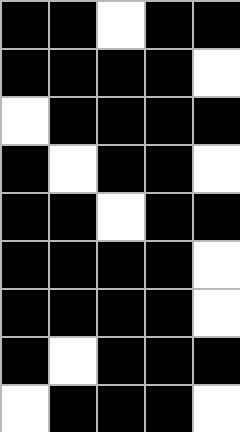[["black", "black", "white", "black", "black"], ["black", "black", "black", "black", "white"], ["white", "black", "black", "black", "black"], ["black", "white", "black", "black", "white"], ["black", "black", "white", "black", "black"], ["black", "black", "black", "black", "white"], ["black", "black", "black", "black", "white"], ["black", "white", "black", "black", "black"], ["white", "black", "black", "black", "white"]]